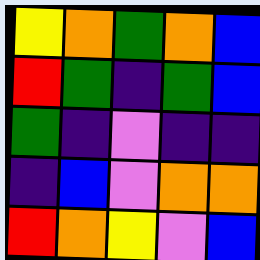[["yellow", "orange", "green", "orange", "blue"], ["red", "green", "indigo", "green", "blue"], ["green", "indigo", "violet", "indigo", "indigo"], ["indigo", "blue", "violet", "orange", "orange"], ["red", "orange", "yellow", "violet", "blue"]]